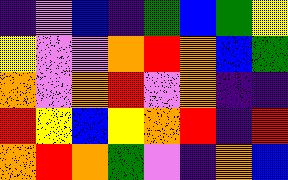[["indigo", "violet", "blue", "indigo", "green", "blue", "green", "yellow"], ["yellow", "violet", "violet", "orange", "red", "orange", "blue", "green"], ["orange", "violet", "orange", "red", "violet", "orange", "indigo", "indigo"], ["red", "yellow", "blue", "yellow", "orange", "red", "indigo", "red"], ["orange", "red", "orange", "green", "violet", "indigo", "orange", "blue"]]